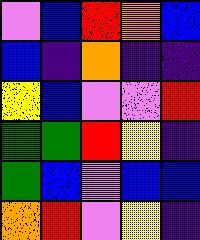[["violet", "blue", "red", "orange", "blue"], ["blue", "indigo", "orange", "indigo", "indigo"], ["yellow", "blue", "violet", "violet", "red"], ["green", "green", "red", "yellow", "indigo"], ["green", "blue", "violet", "blue", "blue"], ["orange", "red", "violet", "yellow", "indigo"]]